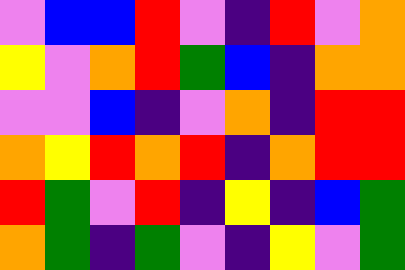[["violet", "blue", "blue", "red", "violet", "indigo", "red", "violet", "orange"], ["yellow", "violet", "orange", "red", "green", "blue", "indigo", "orange", "orange"], ["violet", "violet", "blue", "indigo", "violet", "orange", "indigo", "red", "red"], ["orange", "yellow", "red", "orange", "red", "indigo", "orange", "red", "red"], ["red", "green", "violet", "red", "indigo", "yellow", "indigo", "blue", "green"], ["orange", "green", "indigo", "green", "violet", "indigo", "yellow", "violet", "green"]]